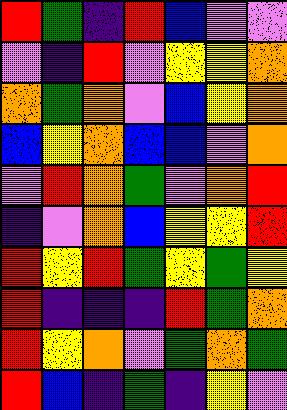[["red", "green", "indigo", "red", "blue", "violet", "violet"], ["violet", "indigo", "red", "violet", "yellow", "yellow", "orange"], ["orange", "green", "orange", "violet", "blue", "yellow", "orange"], ["blue", "yellow", "orange", "blue", "blue", "violet", "orange"], ["violet", "red", "orange", "green", "violet", "orange", "red"], ["indigo", "violet", "orange", "blue", "yellow", "yellow", "red"], ["red", "yellow", "red", "green", "yellow", "green", "yellow"], ["red", "indigo", "indigo", "indigo", "red", "green", "orange"], ["red", "yellow", "orange", "violet", "green", "orange", "green"], ["red", "blue", "indigo", "green", "indigo", "yellow", "violet"]]